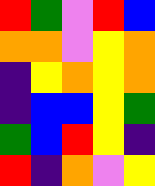[["red", "green", "violet", "red", "blue"], ["orange", "orange", "violet", "yellow", "orange"], ["indigo", "yellow", "orange", "yellow", "orange"], ["indigo", "blue", "blue", "yellow", "green"], ["green", "blue", "red", "yellow", "indigo"], ["red", "indigo", "orange", "violet", "yellow"]]